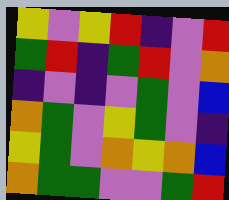[["yellow", "violet", "yellow", "red", "indigo", "violet", "red"], ["green", "red", "indigo", "green", "red", "violet", "orange"], ["indigo", "violet", "indigo", "violet", "green", "violet", "blue"], ["orange", "green", "violet", "yellow", "green", "violet", "indigo"], ["yellow", "green", "violet", "orange", "yellow", "orange", "blue"], ["orange", "green", "green", "violet", "violet", "green", "red"]]